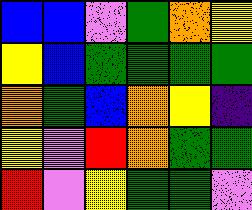[["blue", "blue", "violet", "green", "orange", "yellow"], ["yellow", "blue", "green", "green", "green", "green"], ["orange", "green", "blue", "orange", "yellow", "indigo"], ["yellow", "violet", "red", "orange", "green", "green"], ["red", "violet", "yellow", "green", "green", "violet"]]